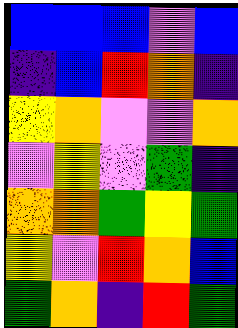[["blue", "blue", "blue", "violet", "blue"], ["indigo", "blue", "red", "orange", "indigo"], ["yellow", "orange", "violet", "violet", "orange"], ["violet", "yellow", "violet", "green", "indigo"], ["orange", "orange", "green", "yellow", "green"], ["yellow", "violet", "red", "orange", "blue"], ["green", "orange", "indigo", "red", "green"]]